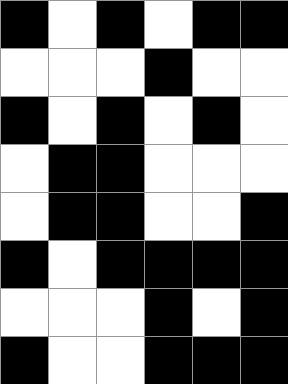[["black", "white", "black", "white", "black", "black"], ["white", "white", "white", "black", "white", "white"], ["black", "white", "black", "white", "black", "white"], ["white", "black", "black", "white", "white", "white"], ["white", "black", "black", "white", "white", "black"], ["black", "white", "black", "black", "black", "black"], ["white", "white", "white", "black", "white", "black"], ["black", "white", "white", "black", "black", "black"]]